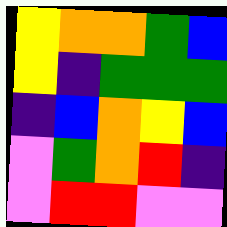[["yellow", "orange", "orange", "green", "blue"], ["yellow", "indigo", "green", "green", "green"], ["indigo", "blue", "orange", "yellow", "blue"], ["violet", "green", "orange", "red", "indigo"], ["violet", "red", "red", "violet", "violet"]]